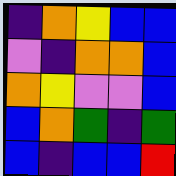[["indigo", "orange", "yellow", "blue", "blue"], ["violet", "indigo", "orange", "orange", "blue"], ["orange", "yellow", "violet", "violet", "blue"], ["blue", "orange", "green", "indigo", "green"], ["blue", "indigo", "blue", "blue", "red"]]